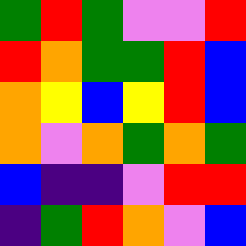[["green", "red", "green", "violet", "violet", "red"], ["red", "orange", "green", "green", "red", "blue"], ["orange", "yellow", "blue", "yellow", "red", "blue"], ["orange", "violet", "orange", "green", "orange", "green"], ["blue", "indigo", "indigo", "violet", "red", "red"], ["indigo", "green", "red", "orange", "violet", "blue"]]